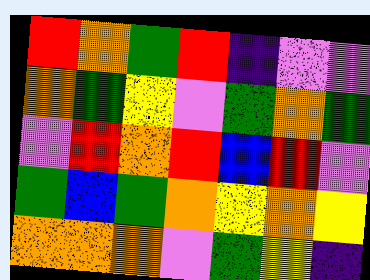[["red", "orange", "green", "red", "indigo", "violet", "violet"], ["orange", "green", "yellow", "violet", "green", "orange", "green"], ["violet", "red", "orange", "red", "blue", "red", "violet"], ["green", "blue", "green", "orange", "yellow", "orange", "yellow"], ["orange", "orange", "orange", "violet", "green", "yellow", "indigo"]]